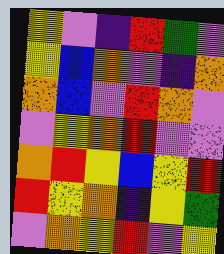[["yellow", "violet", "indigo", "red", "green", "violet"], ["yellow", "blue", "orange", "violet", "indigo", "orange"], ["orange", "blue", "violet", "red", "orange", "violet"], ["violet", "yellow", "orange", "red", "violet", "violet"], ["orange", "red", "yellow", "blue", "yellow", "red"], ["red", "yellow", "orange", "indigo", "yellow", "green"], ["violet", "orange", "yellow", "red", "violet", "yellow"]]